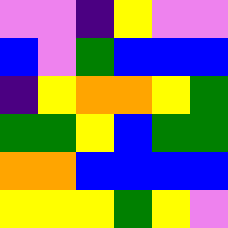[["violet", "violet", "indigo", "yellow", "violet", "violet"], ["blue", "violet", "green", "blue", "blue", "blue"], ["indigo", "yellow", "orange", "orange", "yellow", "green"], ["green", "green", "yellow", "blue", "green", "green"], ["orange", "orange", "blue", "blue", "blue", "blue"], ["yellow", "yellow", "yellow", "green", "yellow", "violet"]]